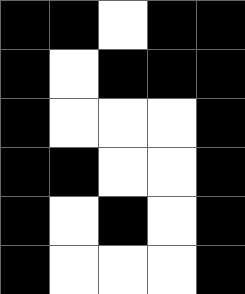[["black", "black", "white", "black", "black"], ["black", "white", "black", "black", "black"], ["black", "white", "white", "white", "black"], ["black", "black", "white", "white", "black"], ["black", "white", "black", "white", "black"], ["black", "white", "white", "white", "black"]]